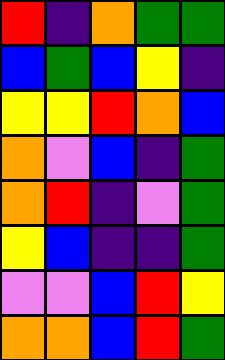[["red", "indigo", "orange", "green", "green"], ["blue", "green", "blue", "yellow", "indigo"], ["yellow", "yellow", "red", "orange", "blue"], ["orange", "violet", "blue", "indigo", "green"], ["orange", "red", "indigo", "violet", "green"], ["yellow", "blue", "indigo", "indigo", "green"], ["violet", "violet", "blue", "red", "yellow"], ["orange", "orange", "blue", "red", "green"]]